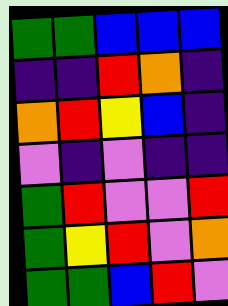[["green", "green", "blue", "blue", "blue"], ["indigo", "indigo", "red", "orange", "indigo"], ["orange", "red", "yellow", "blue", "indigo"], ["violet", "indigo", "violet", "indigo", "indigo"], ["green", "red", "violet", "violet", "red"], ["green", "yellow", "red", "violet", "orange"], ["green", "green", "blue", "red", "violet"]]